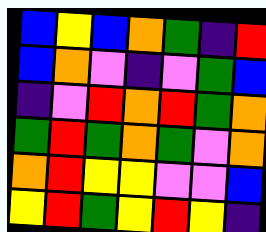[["blue", "yellow", "blue", "orange", "green", "indigo", "red"], ["blue", "orange", "violet", "indigo", "violet", "green", "blue"], ["indigo", "violet", "red", "orange", "red", "green", "orange"], ["green", "red", "green", "orange", "green", "violet", "orange"], ["orange", "red", "yellow", "yellow", "violet", "violet", "blue"], ["yellow", "red", "green", "yellow", "red", "yellow", "indigo"]]